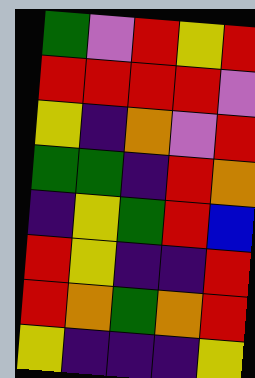[["green", "violet", "red", "yellow", "red"], ["red", "red", "red", "red", "violet"], ["yellow", "indigo", "orange", "violet", "red"], ["green", "green", "indigo", "red", "orange"], ["indigo", "yellow", "green", "red", "blue"], ["red", "yellow", "indigo", "indigo", "red"], ["red", "orange", "green", "orange", "red"], ["yellow", "indigo", "indigo", "indigo", "yellow"]]